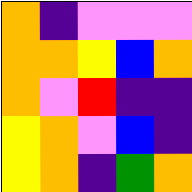[["orange", "indigo", "violet", "violet", "violet"], ["orange", "orange", "yellow", "blue", "orange"], ["orange", "violet", "red", "indigo", "indigo"], ["yellow", "orange", "violet", "blue", "indigo"], ["yellow", "orange", "indigo", "green", "orange"]]